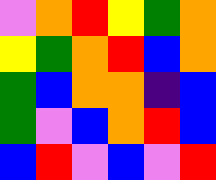[["violet", "orange", "red", "yellow", "green", "orange"], ["yellow", "green", "orange", "red", "blue", "orange"], ["green", "blue", "orange", "orange", "indigo", "blue"], ["green", "violet", "blue", "orange", "red", "blue"], ["blue", "red", "violet", "blue", "violet", "red"]]